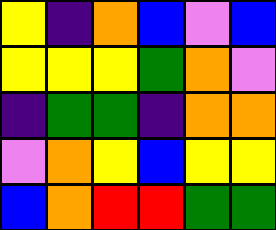[["yellow", "indigo", "orange", "blue", "violet", "blue"], ["yellow", "yellow", "yellow", "green", "orange", "violet"], ["indigo", "green", "green", "indigo", "orange", "orange"], ["violet", "orange", "yellow", "blue", "yellow", "yellow"], ["blue", "orange", "red", "red", "green", "green"]]